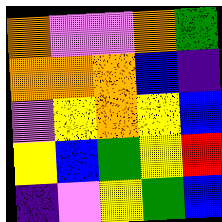[["orange", "violet", "violet", "orange", "green"], ["orange", "orange", "orange", "blue", "indigo"], ["violet", "yellow", "orange", "yellow", "blue"], ["yellow", "blue", "green", "yellow", "red"], ["indigo", "violet", "yellow", "green", "blue"]]